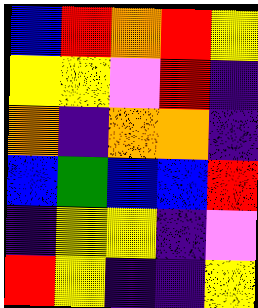[["blue", "red", "orange", "red", "yellow"], ["yellow", "yellow", "violet", "red", "indigo"], ["orange", "indigo", "orange", "orange", "indigo"], ["blue", "green", "blue", "blue", "red"], ["indigo", "yellow", "yellow", "indigo", "violet"], ["red", "yellow", "indigo", "indigo", "yellow"]]